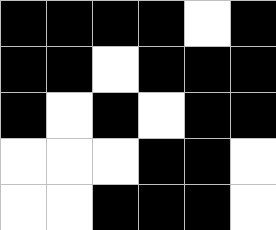[["black", "black", "black", "black", "white", "black"], ["black", "black", "white", "black", "black", "black"], ["black", "white", "black", "white", "black", "black"], ["white", "white", "white", "black", "black", "white"], ["white", "white", "black", "black", "black", "white"]]